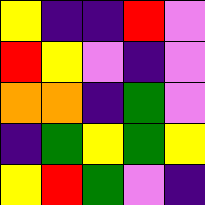[["yellow", "indigo", "indigo", "red", "violet"], ["red", "yellow", "violet", "indigo", "violet"], ["orange", "orange", "indigo", "green", "violet"], ["indigo", "green", "yellow", "green", "yellow"], ["yellow", "red", "green", "violet", "indigo"]]